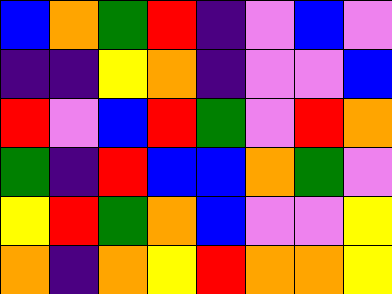[["blue", "orange", "green", "red", "indigo", "violet", "blue", "violet"], ["indigo", "indigo", "yellow", "orange", "indigo", "violet", "violet", "blue"], ["red", "violet", "blue", "red", "green", "violet", "red", "orange"], ["green", "indigo", "red", "blue", "blue", "orange", "green", "violet"], ["yellow", "red", "green", "orange", "blue", "violet", "violet", "yellow"], ["orange", "indigo", "orange", "yellow", "red", "orange", "orange", "yellow"]]